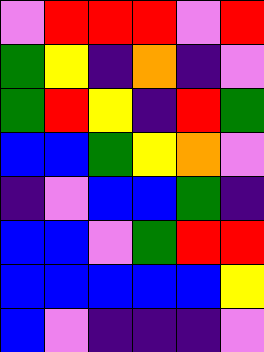[["violet", "red", "red", "red", "violet", "red"], ["green", "yellow", "indigo", "orange", "indigo", "violet"], ["green", "red", "yellow", "indigo", "red", "green"], ["blue", "blue", "green", "yellow", "orange", "violet"], ["indigo", "violet", "blue", "blue", "green", "indigo"], ["blue", "blue", "violet", "green", "red", "red"], ["blue", "blue", "blue", "blue", "blue", "yellow"], ["blue", "violet", "indigo", "indigo", "indigo", "violet"]]